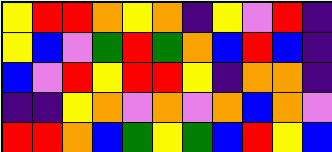[["yellow", "red", "red", "orange", "yellow", "orange", "indigo", "yellow", "violet", "red", "indigo"], ["yellow", "blue", "violet", "green", "red", "green", "orange", "blue", "red", "blue", "indigo"], ["blue", "violet", "red", "yellow", "red", "red", "yellow", "indigo", "orange", "orange", "indigo"], ["indigo", "indigo", "yellow", "orange", "violet", "orange", "violet", "orange", "blue", "orange", "violet"], ["red", "red", "orange", "blue", "green", "yellow", "green", "blue", "red", "yellow", "blue"]]